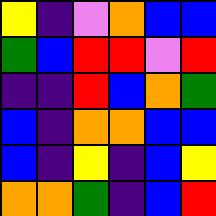[["yellow", "indigo", "violet", "orange", "blue", "blue"], ["green", "blue", "red", "red", "violet", "red"], ["indigo", "indigo", "red", "blue", "orange", "green"], ["blue", "indigo", "orange", "orange", "blue", "blue"], ["blue", "indigo", "yellow", "indigo", "blue", "yellow"], ["orange", "orange", "green", "indigo", "blue", "red"]]